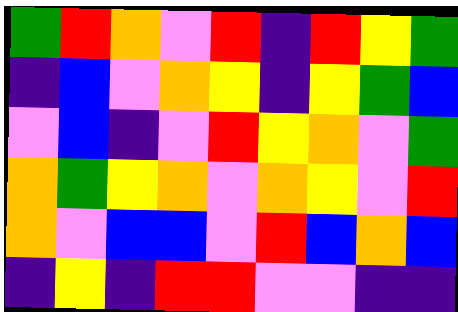[["green", "red", "orange", "violet", "red", "indigo", "red", "yellow", "green"], ["indigo", "blue", "violet", "orange", "yellow", "indigo", "yellow", "green", "blue"], ["violet", "blue", "indigo", "violet", "red", "yellow", "orange", "violet", "green"], ["orange", "green", "yellow", "orange", "violet", "orange", "yellow", "violet", "red"], ["orange", "violet", "blue", "blue", "violet", "red", "blue", "orange", "blue"], ["indigo", "yellow", "indigo", "red", "red", "violet", "violet", "indigo", "indigo"]]